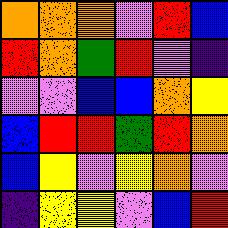[["orange", "orange", "orange", "violet", "red", "blue"], ["red", "orange", "green", "red", "violet", "indigo"], ["violet", "violet", "blue", "blue", "orange", "yellow"], ["blue", "red", "red", "green", "red", "orange"], ["blue", "yellow", "violet", "yellow", "orange", "violet"], ["indigo", "yellow", "yellow", "violet", "blue", "red"]]